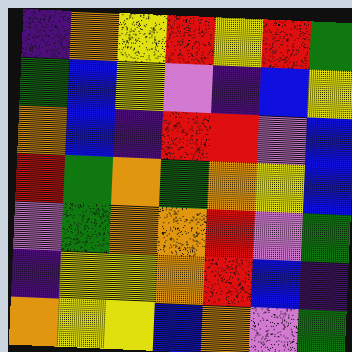[["indigo", "orange", "yellow", "red", "yellow", "red", "green"], ["green", "blue", "yellow", "violet", "indigo", "blue", "yellow"], ["orange", "blue", "indigo", "red", "red", "violet", "blue"], ["red", "green", "orange", "green", "orange", "yellow", "blue"], ["violet", "green", "orange", "orange", "red", "violet", "green"], ["indigo", "yellow", "yellow", "orange", "red", "blue", "indigo"], ["orange", "yellow", "yellow", "blue", "orange", "violet", "green"]]